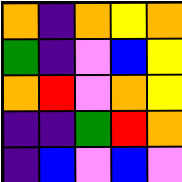[["orange", "indigo", "orange", "yellow", "orange"], ["green", "indigo", "violet", "blue", "yellow"], ["orange", "red", "violet", "orange", "yellow"], ["indigo", "indigo", "green", "red", "orange"], ["indigo", "blue", "violet", "blue", "violet"]]